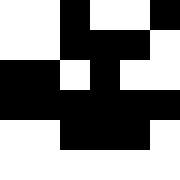[["white", "white", "black", "white", "white", "black"], ["white", "white", "black", "black", "black", "white"], ["black", "black", "white", "black", "white", "white"], ["black", "black", "black", "black", "black", "black"], ["white", "white", "black", "black", "black", "white"], ["white", "white", "white", "white", "white", "white"]]